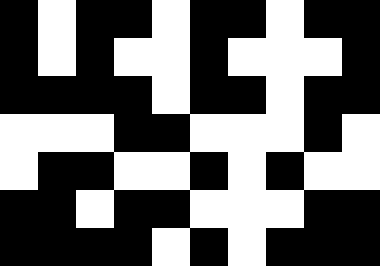[["black", "white", "black", "black", "white", "black", "black", "white", "black", "black"], ["black", "white", "black", "white", "white", "black", "white", "white", "white", "black"], ["black", "black", "black", "black", "white", "black", "black", "white", "black", "black"], ["white", "white", "white", "black", "black", "white", "white", "white", "black", "white"], ["white", "black", "black", "white", "white", "black", "white", "black", "white", "white"], ["black", "black", "white", "black", "black", "white", "white", "white", "black", "black"], ["black", "black", "black", "black", "white", "black", "white", "black", "black", "black"]]